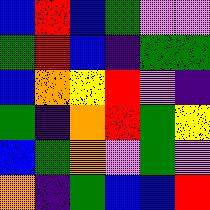[["blue", "red", "blue", "green", "violet", "violet"], ["green", "red", "blue", "indigo", "green", "green"], ["blue", "orange", "yellow", "red", "violet", "indigo"], ["green", "indigo", "orange", "red", "green", "yellow"], ["blue", "green", "orange", "violet", "green", "violet"], ["orange", "indigo", "green", "blue", "blue", "red"]]